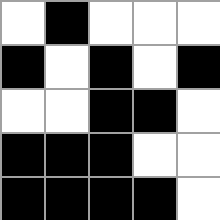[["white", "black", "white", "white", "white"], ["black", "white", "black", "white", "black"], ["white", "white", "black", "black", "white"], ["black", "black", "black", "white", "white"], ["black", "black", "black", "black", "white"]]